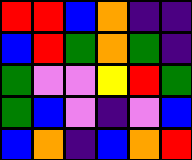[["red", "red", "blue", "orange", "indigo", "indigo"], ["blue", "red", "green", "orange", "green", "indigo"], ["green", "violet", "violet", "yellow", "red", "green"], ["green", "blue", "violet", "indigo", "violet", "blue"], ["blue", "orange", "indigo", "blue", "orange", "red"]]